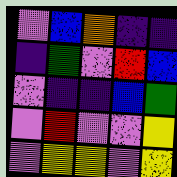[["violet", "blue", "orange", "indigo", "indigo"], ["indigo", "green", "violet", "red", "blue"], ["violet", "indigo", "indigo", "blue", "green"], ["violet", "red", "violet", "violet", "yellow"], ["violet", "yellow", "yellow", "violet", "yellow"]]